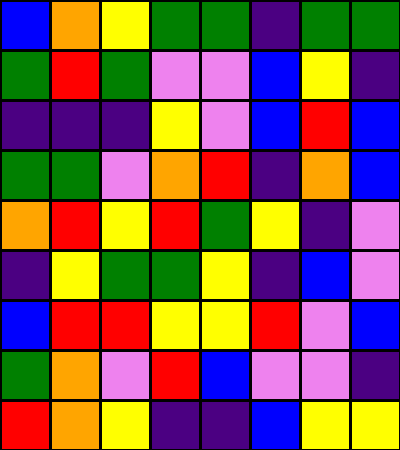[["blue", "orange", "yellow", "green", "green", "indigo", "green", "green"], ["green", "red", "green", "violet", "violet", "blue", "yellow", "indigo"], ["indigo", "indigo", "indigo", "yellow", "violet", "blue", "red", "blue"], ["green", "green", "violet", "orange", "red", "indigo", "orange", "blue"], ["orange", "red", "yellow", "red", "green", "yellow", "indigo", "violet"], ["indigo", "yellow", "green", "green", "yellow", "indigo", "blue", "violet"], ["blue", "red", "red", "yellow", "yellow", "red", "violet", "blue"], ["green", "orange", "violet", "red", "blue", "violet", "violet", "indigo"], ["red", "orange", "yellow", "indigo", "indigo", "blue", "yellow", "yellow"]]